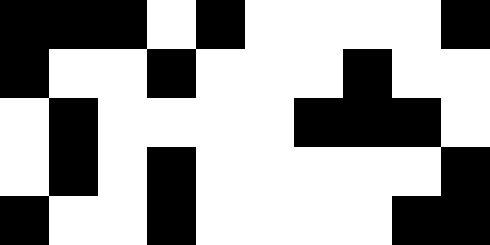[["black", "black", "black", "white", "black", "white", "white", "white", "white", "black"], ["black", "white", "white", "black", "white", "white", "white", "black", "white", "white"], ["white", "black", "white", "white", "white", "white", "black", "black", "black", "white"], ["white", "black", "white", "black", "white", "white", "white", "white", "white", "black"], ["black", "white", "white", "black", "white", "white", "white", "white", "black", "black"]]